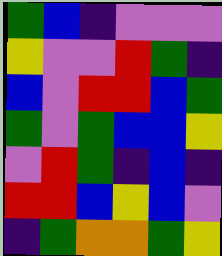[["green", "blue", "indigo", "violet", "violet", "violet"], ["yellow", "violet", "violet", "red", "green", "indigo"], ["blue", "violet", "red", "red", "blue", "green"], ["green", "violet", "green", "blue", "blue", "yellow"], ["violet", "red", "green", "indigo", "blue", "indigo"], ["red", "red", "blue", "yellow", "blue", "violet"], ["indigo", "green", "orange", "orange", "green", "yellow"]]